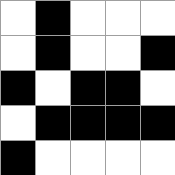[["white", "black", "white", "white", "white"], ["white", "black", "white", "white", "black"], ["black", "white", "black", "black", "white"], ["white", "black", "black", "black", "black"], ["black", "white", "white", "white", "white"]]